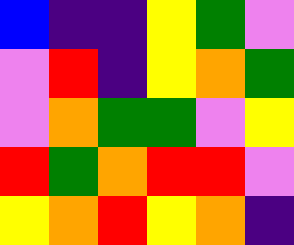[["blue", "indigo", "indigo", "yellow", "green", "violet"], ["violet", "red", "indigo", "yellow", "orange", "green"], ["violet", "orange", "green", "green", "violet", "yellow"], ["red", "green", "orange", "red", "red", "violet"], ["yellow", "orange", "red", "yellow", "orange", "indigo"]]